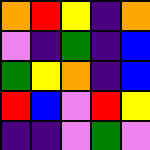[["orange", "red", "yellow", "indigo", "orange"], ["violet", "indigo", "green", "indigo", "blue"], ["green", "yellow", "orange", "indigo", "blue"], ["red", "blue", "violet", "red", "yellow"], ["indigo", "indigo", "violet", "green", "violet"]]